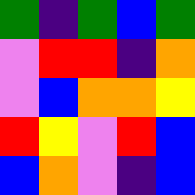[["green", "indigo", "green", "blue", "green"], ["violet", "red", "red", "indigo", "orange"], ["violet", "blue", "orange", "orange", "yellow"], ["red", "yellow", "violet", "red", "blue"], ["blue", "orange", "violet", "indigo", "blue"]]